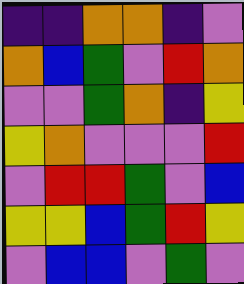[["indigo", "indigo", "orange", "orange", "indigo", "violet"], ["orange", "blue", "green", "violet", "red", "orange"], ["violet", "violet", "green", "orange", "indigo", "yellow"], ["yellow", "orange", "violet", "violet", "violet", "red"], ["violet", "red", "red", "green", "violet", "blue"], ["yellow", "yellow", "blue", "green", "red", "yellow"], ["violet", "blue", "blue", "violet", "green", "violet"]]